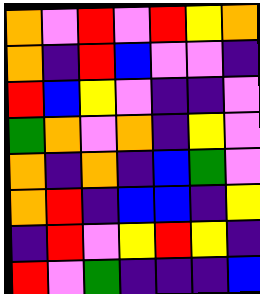[["orange", "violet", "red", "violet", "red", "yellow", "orange"], ["orange", "indigo", "red", "blue", "violet", "violet", "indigo"], ["red", "blue", "yellow", "violet", "indigo", "indigo", "violet"], ["green", "orange", "violet", "orange", "indigo", "yellow", "violet"], ["orange", "indigo", "orange", "indigo", "blue", "green", "violet"], ["orange", "red", "indigo", "blue", "blue", "indigo", "yellow"], ["indigo", "red", "violet", "yellow", "red", "yellow", "indigo"], ["red", "violet", "green", "indigo", "indigo", "indigo", "blue"]]